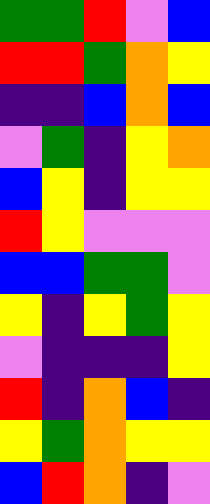[["green", "green", "red", "violet", "blue"], ["red", "red", "green", "orange", "yellow"], ["indigo", "indigo", "blue", "orange", "blue"], ["violet", "green", "indigo", "yellow", "orange"], ["blue", "yellow", "indigo", "yellow", "yellow"], ["red", "yellow", "violet", "violet", "violet"], ["blue", "blue", "green", "green", "violet"], ["yellow", "indigo", "yellow", "green", "yellow"], ["violet", "indigo", "indigo", "indigo", "yellow"], ["red", "indigo", "orange", "blue", "indigo"], ["yellow", "green", "orange", "yellow", "yellow"], ["blue", "red", "orange", "indigo", "violet"]]